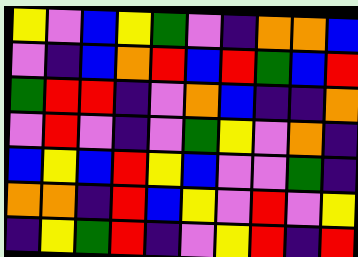[["yellow", "violet", "blue", "yellow", "green", "violet", "indigo", "orange", "orange", "blue"], ["violet", "indigo", "blue", "orange", "red", "blue", "red", "green", "blue", "red"], ["green", "red", "red", "indigo", "violet", "orange", "blue", "indigo", "indigo", "orange"], ["violet", "red", "violet", "indigo", "violet", "green", "yellow", "violet", "orange", "indigo"], ["blue", "yellow", "blue", "red", "yellow", "blue", "violet", "violet", "green", "indigo"], ["orange", "orange", "indigo", "red", "blue", "yellow", "violet", "red", "violet", "yellow"], ["indigo", "yellow", "green", "red", "indigo", "violet", "yellow", "red", "indigo", "red"]]